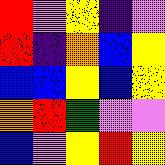[["red", "violet", "yellow", "indigo", "violet"], ["red", "indigo", "orange", "blue", "yellow"], ["blue", "blue", "yellow", "blue", "yellow"], ["orange", "red", "green", "violet", "violet"], ["blue", "violet", "yellow", "red", "yellow"]]